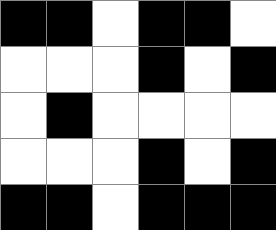[["black", "black", "white", "black", "black", "white"], ["white", "white", "white", "black", "white", "black"], ["white", "black", "white", "white", "white", "white"], ["white", "white", "white", "black", "white", "black"], ["black", "black", "white", "black", "black", "black"]]